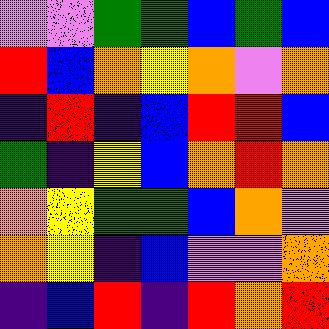[["violet", "violet", "green", "green", "blue", "green", "blue"], ["red", "blue", "orange", "yellow", "orange", "violet", "orange"], ["indigo", "red", "indigo", "blue", "red", "red", "blue"], ["green", "indigo", "yellow", "blue", "orange", "red", "orange"], ["orange", "yellow", "green", "green", "blue", "orange", "violet"], ["orange", "yellow", "indigo", "blue", "violet", "violet", "orange"], ["indigo", "blue", "red", "indigo", "red", "orange", "red"]]